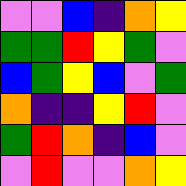[["violet", "violet", "blue", "indigo", "orange", "yellow"], ["green", "green", "red", "yellow", "green", "violet"], ["blue", "green", "yellow", "blue", "violet", "green"], ["orange", "indigo", "indigo", "yellow", "red", "violet"], ["green", "red", "orange", "indigo", "blue", "violet"], ["violet", "red", "violet", "violet", "orange", "yellow"]]